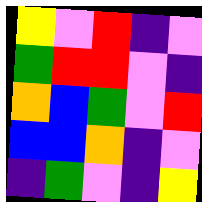[["yellow", "violet", "red", "indigo", "violet"], ["green", "red", "red", "violet", "indigo"], ["orange", "blue", "green", "violet", "red"], ["blue", "blue", "orange", "indigo", "violet"], ["indigo", "green", "violet", "indigo", "yellow"]]